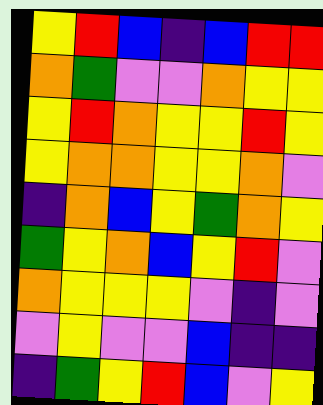[["yellow", "red", "blue", "indigo", "blue", "red", "red"], ["orange", "green", "violet", "violet", "orange", "yellow", "yellow"], ["yellow", "red", "orange", "yellow", "yellow", "red", "yellow"], ["yellow", "orange", "orange", "yellow", "yellow", "orange", "violet"], ["indigo", "orange", "blue", "yellow", "green", "orange", "yellow"], ["green", "yellow", "orange", "blue", "yellow", "red", "violet"], ["orange", "yellow", "yellow", "yellow", "violet", "indigo", "violet"], ["violet", "yellow", "violet", "violet", "blue", "indigo", "indigo"], ["indigo", "green", "yellow", "red", "blue", "violet", "yellow"]]